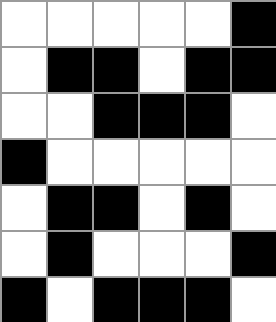[["white", "white", "white", "white", "white", "black"], ["white", "black", "black", "white", "black", "black"], ["white", "white", "black", "black", "black", "white"], ["black", "white", "white", "white", "white", "white"], ["white", "black", "black", "white", "black", "white"], ["white", "black", "white", "white", "white", "black"], ["black", "white", "black", "black", "black", "white"]]